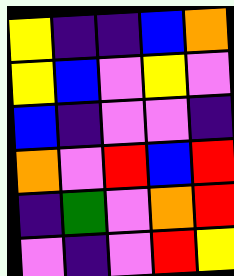[["yellow", "indigo", "indigo", "blue", "orange"], ["yellow", "blue", "violet", "yellow", "violet"], ["blue", "indigo", "violet", "violet", "indigo"], ["orange", "violet", "red", "blue", "red"], ["indigo", "green", "violet", "orange", "red"], ["violet", "indigo", "violet", "red", "yellow"]]